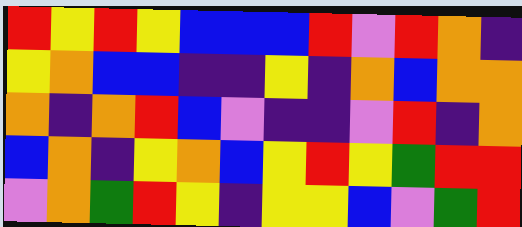[["red", "yellow", "red", "yellow", "blue", "blue", "blue", "red", "violet", "red", "orange", "indigo"], ["yellow", "orange", "blue", "blue", "indigo", "indigo", "yellow", "indigo", "orange", "blue", "orange", "orange"], ["orange", "indigo", "orange", "red", "blue", "violet", "indigo", "indigo", "violet", "red", "indigo", "orange"], ["blue", "orange", "indigo", "yellow", "orange", "blue", "yellow", "red", "yellow", "green", "red", "red"], ["violet", "orange", "green", "red", "yellow", "indigo", "yellow", "yellow", "blue", "violet", "green", "red"]]